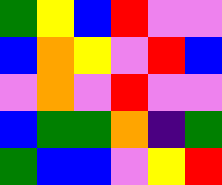[["green", "yellow", "blue", "red", "violet", "violet"], ["blue", "orange", "yellow", "violet", "red", "blue"], ["violet", "orange", "violet", "red", "violet", "violet"], ["blue", "green", "green", "orange", "indigo", "green"], ["green", "blue", "blue", "violet", "yellow", "red"]]